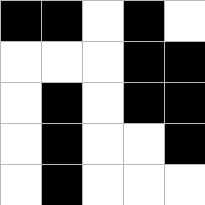[["black", "black", "white", "black", "white"], ["white", "white", "white", "black", "black"], ["white", "black", "white", "black", "black"], ["white", "black", "white", "white", "black"], ["white", "black", "white", "white", "white"]]